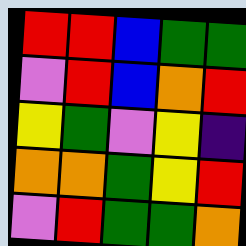[["red", "red", "blue", "green", "green"], ["violet", "red", "blue", "orange", "red"], ["yellow", "green", "violet", "yellow", "indigo"], ["orange", "orange", "green", "yellow", "red"], ["violet", "red", "green", "green", "orange"]]